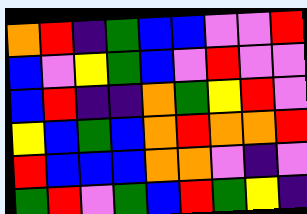[["orange", "red", "indigo", "green", "blue", "blue", "violet", "violet", "red"], ["blue", "violet", "yellow", "green", "blue", "violet", "red", "violet", "violet"], ["blue", "red", "indigo", "indigo", "orange", "green", "yellow", "red", "violet"], ["yellow", "blue", "green", "blue", "orange", "red", "orange", "orange", "red"], ["red", "blue", "blue", "blue", "orange", "orange", "violet", "indigo", "violet"], ["green", "red", "violet", "green", "blue", "red", "green", "yellow", "indigo"]]